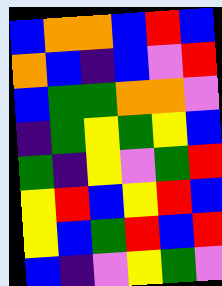[["blue", "orange", "orange", "blue", "red", "blue"], ["orange", "blue", "indigo", "blue", "violet", "red"], ["blue", "green", "green", "orange", "orange", "violet"], ["indigo", "green", "yellow", "green", "yellow", "blue"], ["green", "indigo", "yellow", "violet", "green", "red"], ["yellow", "red", "blue", "yellow", "red", "blue"], ["yellow", "blue", "green", "red", "blue", "red"], ["blue", "indigo", "violet", "yellow", "green", "violet"]]